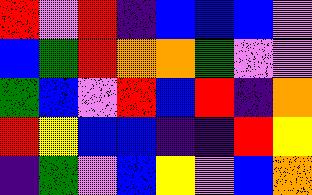[["red", "violet", "red", "indigo", "blue", "blue", "blue", "violet"], ["blue", "green", "red", "orange", "orange", "green", "violet", "violet"], ["green", "blue", "violet", "red", "blue", "red", "indigo", "orange"], ["red", "yellow", "blue", "blue", "indigo", "indigo", "red", "yellow"], ["indigo", "green", "violet", "blue", "yellow", "violet", "blue", "orange"]]